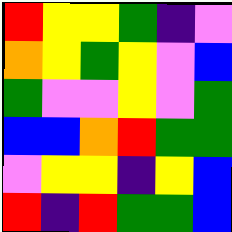[["red", "yellow", "yellow", "green", "indigo", "violet"], ["orange", "yellow", "green", "yellow", "violet", "blue"], ["green", "violet", "violet", "yellow", "violet", "green"], ["blue", "blue", "orange", "red", "green", "green"], ["violet", "yellow", "yellow", "indigo", "yellow", "blue"], ["red", "indigo", "red", "green", "green", "blue"]]